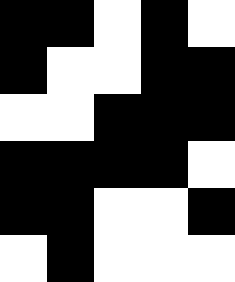[["black", "black", "white", "black", "white"], ["black", "white", "white", "black", "black"], ["white", "white", "black", "black", "black"], ["black", "black", "black", "black", "white"], ["black", "black", "white", "white", "black"], ["white", "black", "white", "white", "white"]]